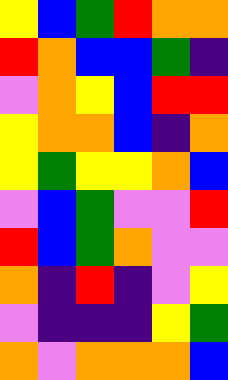[["yellow", "blue", "green", "red", "orange", "orange"], ["red", "orange", "blue", "blue", "green", "indigo"], ["violet", "orange", "yellow", "blue", "red", "red"], ["yellow", "orange", "orange", "blue", "indigo", "orange"], ["yellow", "green", "yellow", "yellow", "orange", "blue"], ["violet", "blue", "green", "violet", "violet", "red"], ["red", "blue", "green", "orange", "violet", "violet"], ["orange", "indigo", "red", "indigo", "violet", "yellow"], ["violet", "indigo", "indigo", "indigo", "yellow", "green"], ["orange", "violet", "orange", "orange", "orange", "blue"]]